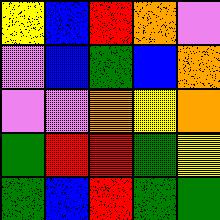[["yellow", "blue", "red", "orange", "violet"], ["violet", "blue", "green", "blue", "orange"], ["violet", "violet", "orange", "yellow", "orange"], ["green", "red", "red", "green", "yellow"], ["green", "blue", "red", "green", "green"]]